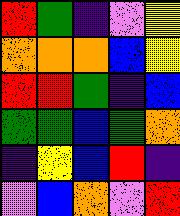[["red", "green", "indigo", "violet", "yellow"], ["orange", "orange", "orange", "blue", "yellow"], ["red", "red", "green", "indigo", "blue"], ["green", "green", "blue", "green", "orange"], ["indigo", "yellow", "blue", "red", "indigo"], ["violet", "blue", "orange", "violet", "red"]]